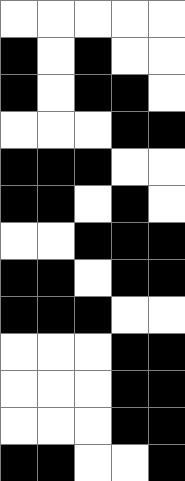[["white", "white", "white", "white", "white"], ["black", "white", "black", "white", "white"], ["black", "white", "black", "black", "white"], ["white", "white", "white", "black", "black"], ["black", "black", "black", "white", "white"], ["black", "black", "white", "black", "white"], ["white", "white", "black", "black", "black"], ["black", "black", "white", "black", "black"], ["black", "black", "black", "white", "white"], ["white", "white", "white", "black", "black"], ["white", "white", "white", "black", "black"], ["white", "white", "white", "black", "black"], ["black", "black", "white", "white", "black"]]